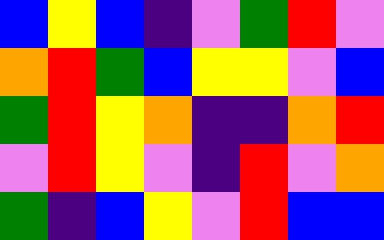[["blue", "yellow", "blue", "indigo", "violet", "green", "red", "violet"], ["orange", "red", "green", "blue", "yellow", "yellow", "violet", "blue"], ["green", "red", "yellow", "orange", "indigo", "indigo", "orange", "red"], ["violet", "red", "yellow", "violet", "indigo", "red", "violet", "orange"], ["green", "indigo", "blue", "yellow", "violet", "red", "blue", "blue"]]